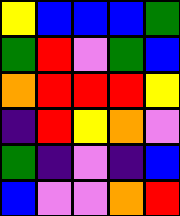[["yellow", "blue", "blue", "blue", "green"], ["green", "red", "violet", "green", "blue"], ["orange", "red", "red", "red", "yellow"], ["indigo", "red", "yellow", "orange", "violet"], ["green", "indigo", "violet", "indigo", "blue"], ["blue", "violet", "violet", "orange", "red"]]